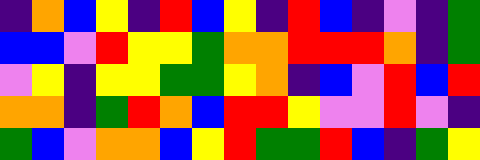[["indigo", "orange", "blue", "yellow", "indigo", "red", "blue", "yellow", "indigo", "red", "blue", "indigo", "violet", "indigo", "green"], ["blue", "blue", "violet", "red", "yellow", "yellow", "green", "orange", "orange", "red", "red", "red", "orange", "indigo", "green"], ["violet", "yellow", "indigo", "yellow", "yellow", "green", "green", "yellow", "orange", "indigo", "blue", "violet", "red", "blue", "red"], ["orange", "orange", "indigo", "green", "red", "orange", "blue", "red", "red", "yellow", "violet", "violet", "red", "violet", "indigo"], ["green", "blue", "violet", "orange", "orange", "blue", "yellow", "red", "green", "green", "red", "blue", "indigo", "green", "yellow"]]